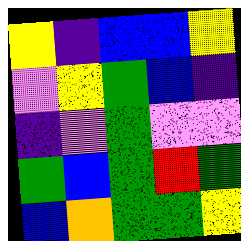[["yellow", "indigo", "blue", "blue", "yellow"], ["violet", "yellow", "green", "blue", "indigo"], ["indigo", "violet", "green", "violet", "violet"], ["green", "blue", "green", "red", "green"], ["blue", "orange", "green", "green", "yellow"]]